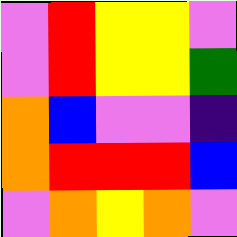[["violet", "red", "yellow", "yellow", "violet"], ["violet", "red", "yellow", "yellow", "green"], ["orange", "blue", "violet", "violet", "indigo"], ["orange", "red", "red", "red", "blue"], ["violet", "orange", "yellow", "orange", "violet"]]